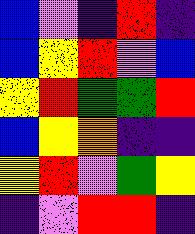[["blue", "violet", "indigo", "red", "indigo"], ["blue", "yellow", "red", "violet", "blue"], ["yellow", "red", "green", "green", "red"], ["blue", "yellow", "orange", "indigo", "indigo"], ["yellow", "red", "violet", "green", "yellow"], ["indigo", "violet", "red", "red", "indigo"]]